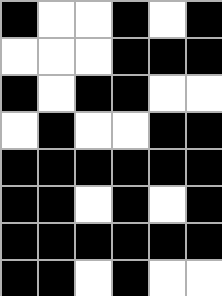[["black", "white", "white", "black", "white", "black"], ["white", "white", "white", "black", "black", "black"], ["black", "white", "black", "black", "white", "white"], ["white", "black", "white", "white", "black", "black"], ["black", "black", "black", "black", "black", "black"], ["black", "black", "white", "black", "white", "black"], ["black", "black", "black", "black", "black", "black"], ["black", "black", "white", "black", "white", "white"]]